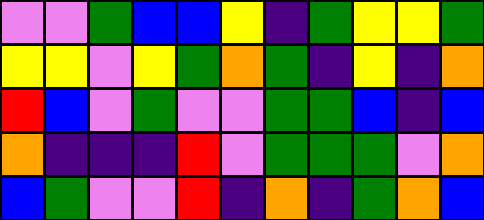[["violet", "violet", "green", "blue", "blue", "yellow", "indigo", "green", "yellow", "yellow", "green"], ["yellow", "yellow", "violet", "yellow", "green", "orange", "green", "indigo", "yellow", "indigo", "orange"], ["red", "blue", "violet", "green", "violet", "violet", "green", "green", "blue", "indigo", "blue"], ["orange", "indigo", "indigo", "indigo", "red", "violet", "green", "green", "green", "violet", "orange"], ["blue", "green", "violet", "violet", "red", "indigo", "orange", "indigo", "green", "orange", "blue"]]